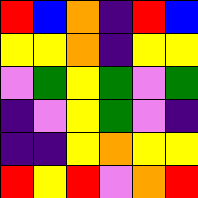[["red", "blue", "orange", "indigo", "red", "blue"], ["yellow", "yellow", "orange", "indigo", "yellow", "yellow"], ["violet", "green", "yellow", "green", "violet", "green"], ["indigo", "violet", "yellow", "green", "violet", "indigo"], ["indigo", "indigo", "yellow", "orange", "yellow", "yellow"], ["red", "yellow", "red", "violet", "orange", "red"]]